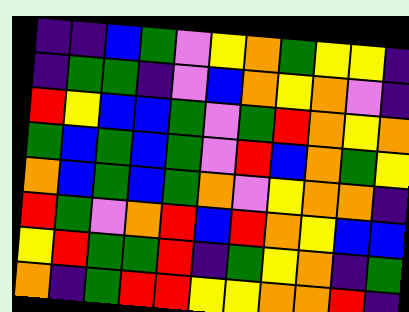[["indigo", "indigo", "blue", "green", "violet", "yellow", "orange", "green", "yellow", "yellow", "indigo"], ["indigo", "green", "green", "indigo", "violet", "blue", "orange", "yellow", "orange", "violet", "indigo"], ["red", "yellow", "blue", "blue", "green", "violet", "green", "red", "orange", "yellow", "orange"], ["green", "blue", "green", "blue", "green", "violet", "red", "blue", "orange", "green", "yellow"], ["orange", "blue", "green", "blue", "green", "orange", "violet", "yellow", "orange", "orange", "indigo"], ["red", "green", "violet", "orange", "red", "blue", "red", "orange", "yellow", "blue", "blue"], ["yellow", "red", "green", "green", "red", "indigo", "green", "yellow", "orange", "indigo", "green"], ["orange", "indigo", "green", "red", "red", "yellow", "yellow", "orange", "orange", "red", "indigo"]]